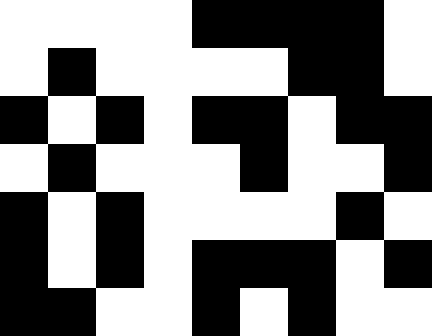[["white", "white", "white", "white", "black", "black", "black", "black", "white"], ["white", "black", "white", "white", "white", "white", "black", "black", "white"], ["black", "white", "black", "white", "black", "black", "white", "black", "black"], ["white", "black", "white", "white", "white", "black", "white", "white", "black"], ["black", "white", "black", "white", "white", "white", "white", "black", "white"], ["black", "white", "black", "white", "black", "black", "black", "white", "black"], ["black", "black", "white", "white", "black", "white", "black", "white", "white"]]